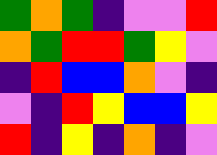[["green", "orange", "green", "indigo", "violet", "violet", "red"], ["orange", "green", "red", "red", "green", "yellow", "violet"], ["indigo", "red", "blue", "blue", "orange", "violet", "indigo"], ["violet", "indigo", "red", "yellow", "blue", "blue", "yellow"], ["red", "indigo", "yellow", "indigo", "orange", "indigo", "violet"]]